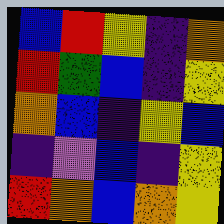[["blue", "red", "yellow", "indigo", "orange"], ["red", "green", "blue", "indigo", "yellow"], ["orange", "blue", "indigo", "yellow", "blue"], ["indigo", "violet", "blue", "indigo", "yellow"], ["red", "orange", "blue", "orange", "yellow"]]